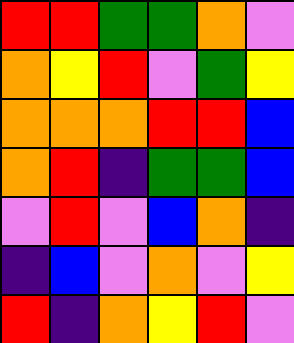[["red", "red", "green", "green", "orange", "violet"], ["orange", "yellow", "red", "violet", "green", "yellow"], ["orange", "orange", "orange", "red", "red", "blue"], ["orange", "red", "indigo", "green", "green", "blue"], ["violet", "red", "violet", "blue", "orange", "indigo"], ["indigo", "blue", "violet", "orange", "violet", "yellow"], ["red", "indigo", "orange", "yellow", "red", "violet"]]